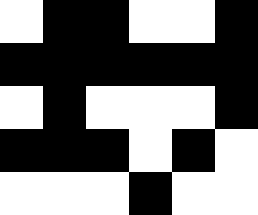[["white", "black", "black", "white", "white", "black"], ["black", "black", "black", "black", "black", "black"], ["white", "black", "white", "white", "white", "black"], ["black", "black", "black", "white", "black", "white"], ["white", "white", "white", "black", "white", "white"]]